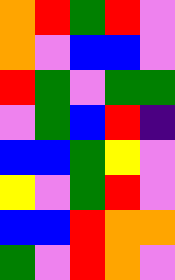[["orange", "red", "green", "red", "violet"], ["orange", "violet", "blue", "blue", "violet"], ["red", "green", "violet", "green", "green"], ["violet", "green", "blue", "red", "indigo"], ["blue", "blue", "green", "yellow", "violet"], ["yellow", "violet", "green", "red", "violet"], ["blue", "blue", "red", "orange", "orange"], ["green", "violet", "red", "orange", "violet"]]